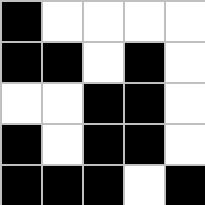[["black", "white", "white", "white", "white"], ["black", "black", "white", "black", "white"], ["white", "white", "black", "black", "white"], ["black", "white", "black", "black", "white"], ["black", "black", "black", "white", "black"]]